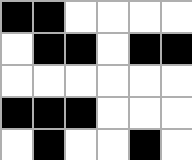[["black", "black", "white", "white", "white", "white"], ["white", "black", "black", "white", "black", "black"], ["white", "white", "white", "white", "white", "white"], ["black", "black", "black", "white", "white", "white"], ["white", "black", "white", "white", "black", "white"]]